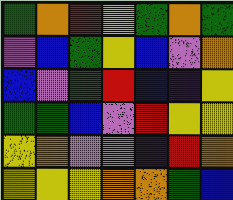[["green", "orange", "red", "yellow", "green", "orange", "green"], ["violet", "blue", "green", "yellow", "blue", "violet", "orange"], ["blue", "violet", "green", "red", "blue", "indigo", "yellow"], ["green", "green", "blue", "violet", "red", "yellow", "yellow"], ["yellow", "orange", "violet", "violet", "indigo", "red", "orange"], ["yellow", "yellow", "yellow", "orange", "orange", "green", "blue"]]